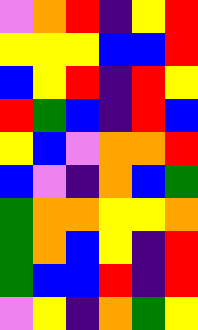[["violet", "orange", "red", "indigo", "yellow", "red"], ["yellow", "yellow", "yellow", "blue", "blue", "red"], ["blue", "yellow", "red", "indigo", "red", "yellow"], ["red", "green", "blue", "indigo", "red", "blue"], ["yellow", "blue", "violet", "orange", "orange", "red"], ["blue", "violet", "indigo", "orange", "blue", "green"], ["green", "orange", "orange", "yellow", "yellow", "orange"], ["green", "orange", "blue", "yellow", "indigo", "red"], ["green", "blue", "blue", "red", "indigo", "red"], ["violet", "yellow", "indigo", "orange", "green", "yellow"]]